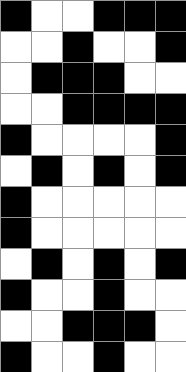[["black", "white", "white", "black", "black", "black"], ["white", "white", "black", "white", "white", "black"], ["white", "black", "black", "black", "white", "white"], ["white", "white", "black", "black", "black", "black"], ["black", "white", "white", "white", "white", "black"], ["white", "black", "white", "black", "white", "black"], ["black", "white", "white", "white", "white", "white"], ["black", "white", "white", "white", "white", "white"], ["white", "black", "white", "black", "white", "black"], ["black", "white", "white", "black", "white", "white"], ["white", "white", "black", "black", "black", "white"], ["black", "white", "white", "black", "white", "white"]]